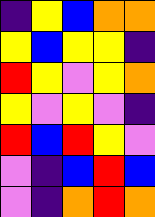[["indigo", "yellow", "blue", "orange", "orange"], ["yellow", "blue", "yellow", "yellow", "indigo"], ["red", "yellow", "violet", "yellow", "orange"], ["yellow", "violet", "yellow", "violet", "indigo"], ["red", "blue", "red", "yellow", "violet"], ["violet", "indigo", "blue", "red", "blue"], ["violet", "indigo", "orange", "red", "orange"]]